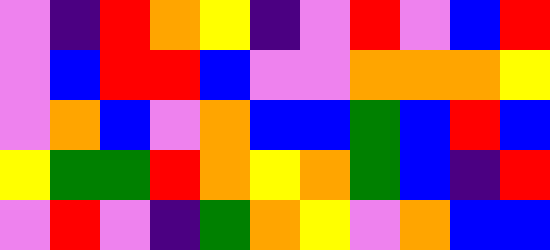[["violet", "indigo", "red", "orange", "yellow", "indigo", "violet", "red", "violet", "blue", "red"], ["violet", "blue", "red", "red", "blue", "violet", "violet", "orange", "orange", "orange", "yellow"], ["violet", "orange", "blue", "violet", "orange", "blue", "blue", "green", "blue", "red", "blue"], ["yellow", "green", "green", "red", "orange", "yellow", "orange", "green", "blue", "indigo", "red"], ["violet", "red", "violet", "indigo", "green", "orange", "yellow", "violet", "orange", "blue", "blue"]]